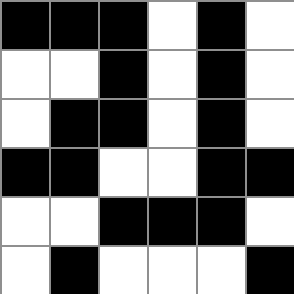[["black", "black", "black", "white", "black", "white"], ["white", "white", "black", "white", "black", "white"], ["white", "black", "black", "white", "black", "white"], ["black", "black", "white", "white", "black", "black"], ["white", "white", "black", "black", "black", "white"], ["white", "black", "white", "white", "white", "black"]]